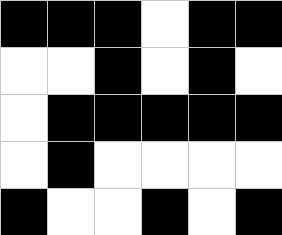[["black", "black", "black", "white", "black", "black"], ["white", "white", "black", "white", "black", "white"], ["white", "black", "black", "black", "black", "black"], ["white", "black", "white", "white", "white", "white"], ["black", "white", "white", "black", "white", "black"]]